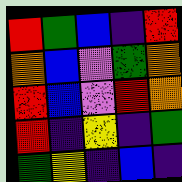[["red", "green", "blue", "indigo", "red"], ["orange", "blue", "violet", "green", "orange"], ["red", "blue", "violet", "red", "orange"], ["red", "indigo", "yellow", "indigo", "green"], ["green", "yellow", "indigo", "blue", "indigo"]]